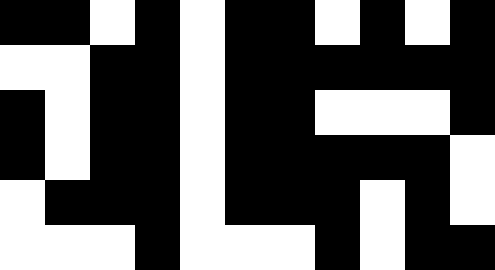[["black", "black", "white", "black", "white", "black", "black", "white", "black", "white", "black"], ["white", "white", "black", "black", "white", "black", "black", "black", "black", "black", "black"], ["black", "white", "black", "black", "white", "black", "black", "white", "white", "white", "black"], ["black", "white", "black", "black", "white", "black", "black", "black", "black", "black", "white"], ["white", "black", "black", "black", "white", "black", "black", "black", "white", "black", "white"], ["white", "white", "white", "black", "white", "white", "white", "black", "white", "black", "black"]]